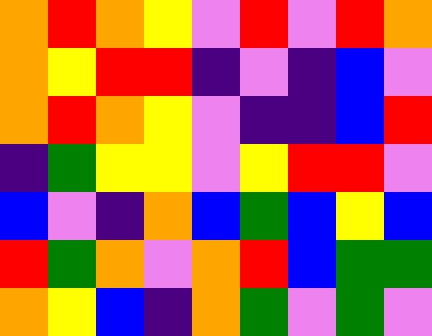[["orange", "red", "orange", "yellow", "violet", "red", "violet", "red", "orange"], ["orange", "yellow", "red", "red", "indigo", "violet", "indigo", "blue", "violet"], ["orange", "red", "orange", "yellow", "violet", "indigo", "indigo", "blue", "red"], ["indigo", "green", "yellow", "yellow", "violet", "yellow", "red", "red", "violet"], ["blue", "violet", "indigo", "orange", "blue", "green", "blue", "yellow", "blue"], ["red", "green", "orange", "violet", "orange", "red", "blue", "green", "green"], ["orange", "yellow", "blue", "indigo", "orange", "green", "violet", "green", "violet"]]